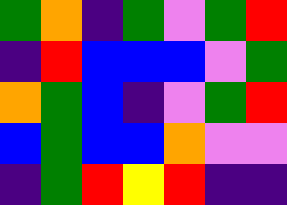[["green", "orange", "indigo", "green", "violet", "green", "red"], ["indigo", "red", "blue", "blue", "blue", "violet", "green"], ["orange", "green", "blue", "indigo", "violet", "green", "red"], ["blue", "green", "blue", "blue", "orange", "violet", "violet"], ["indigo", "green", "red", "yellow", "red", "indigo", "indigo"]]